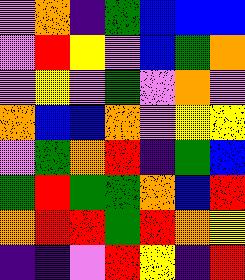[["violet", "orange", "indigo", "green", "blue", "blue", "blue"], ["violet", "red", "yellow", "violet", "blue", "green", "orange"], ["violet", "yellow", "violet", "green", "violet", "orange", "violet"], ["orange", "blue", "blue", "orange", "violet", "yellow", "yellow"], ["violet", "green", "orange", "red", "indigo", "green", "blue"], ["green", "red", "green", "green", "orange", "blue", "red"], ["orange", "red", "red", "green", "red", "orange", "yellow"], ["indigo", "indigo", "violet", "red", "yellow", "indigo", "red"]]